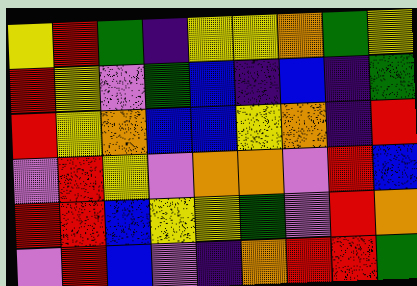[["yellow", "red", "green", "indigo", "yellow", "yellow", "orange", "green", "yellow"], ["red", "yellow", "violet", "green", "blue", "indigo", "blue", "indigo", "green"], ["red", "yellow", "orange", "blue", "blue", "yellow", "orange", "indigo", "red"], ["violet", "red", "yellow", "violet", "orange", "orange", "violet", "red", "blue"], ["red", "red", "blue", "yellow", "yellow", "green", "violet", "red", "orange"], ["violet", "red", "blue", "violet", "indigo", "orange", "red", "red", "green"]]